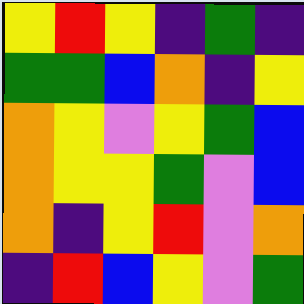[["yellow", "red", "yellow", "indigo", "green", "indigo"], ["green", "green", "blue", "orange", "indigo", "yellow"], ["orange", "yellow", "violet", "yellow", "green", "blue"], ["orange", "yellow", "yellow", "green", "violet", "blue"], ["orange", "indigo", "yellow", "red", "violet", "orange"], ["indigo", "red", "blue", "yellow", "violet", "green"]]